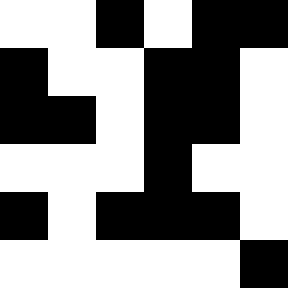[["white", "white", "black", "white", "black", "black"], ["black", "white", "white", "black", "black", "white"], ["black", "black", "white", "black", "black", "white"], ["white", "white", "white", "black", "white", "white"], ["black", "white", "black", "black", "black", "white"], ["white", "white", "white", "white", "white", "black"]]